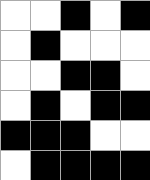[["white", "white", "black", "white", "black"], ["white", "black", "white", "white", "white"], ["white", "white", "black", "black", "white"], ["white", "black", "white", "black", "black"], ["black", "black", "black", "white", "white"], ["white", "black", "black", "black", "black"]]